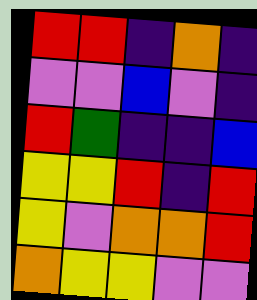[["red", "red", "indigo", "orange", "indigo"], ["violet", "violet", "blue", "violet", "indigo"], ["red", "green", "indigo", "indigo", "blue"], ["yellow", "yellow", "red", "indigo", "red"], ["yellow", "violet", "orange", "orange", "red"], ["orange", "yellow", "yellow", "violet", "violet"]]